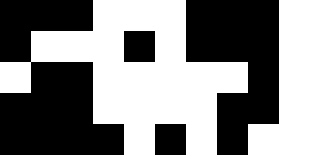[["black", "black", "black", "white", "white", "white", "black", "black", "black", "white"], ["black", "white", "white", "white", "black", "white", "black", "black", "black", "white"], ["white", "black", "black", "white", "white", "white", "white", "white", "black", "white"], ["black", "black", "black", "white", "white", "white", "white", "black", "black", "white"], ["black", "black", "black", "black", "white", "black", "white", "black", "white", "white"]]